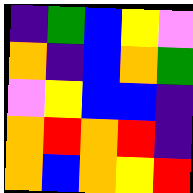[["indigo", "green", "blue", "yellow", "violet"], ["orange", "indigo", "blue", "orange", "green"], ["violet", "yellow", "blue", "blue", "indigo"], ["orange", "red", "orange", "red", "indigo"], ["orange", "blue", "orange", "yellow", "red"]]